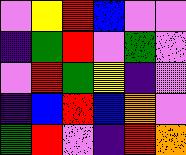[["violet", "yellow", "red", "blue", "violet", "violet"], ["indigo", "green", "red", "violet", "green", "violet"], ["violet", "red", "green", "yellow", "indigo", "violet"], ["indigo", "blue", "red", "blue", "orange", "violet"], ["green", "red", "violet", "indigo", "red", "orange"]]